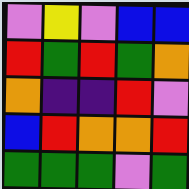[["violet", "yellow", "violet", "blue", "blue"], ["red", "green", "red", "green", "orange"], ["orange", "indigo", "indigo", "red", "violet"], ["blue", "red", "orange", "orange", "red"], ["green", "green", "green", "violet", "green"]]